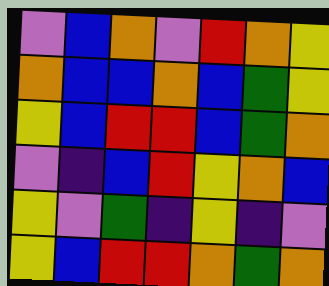[["violet", "blue", "orange", "violet", "red", "orange", "yellow"], ["orange", "blue", "blue", "orange", "blue", "green", "yellow"], ["yellow", "blue", "red", "red", "blue", "green", "orange"], ["violet", "indigo", "blue", "red", "yellow", "orange", "blue"], ["yellow", "violet", "green", "indigo", "yellow", "indigo", "violet"], ["yellow", "blue", "red", "red", "orange", "green", "orange"]]